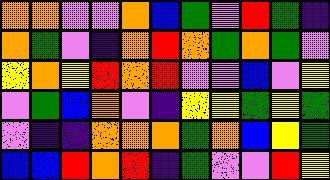[["orange", "orange", "violet", "violet", "orange", "blue", "green", "violet", "red", "green", "indigo"], ["orange", "green", "violet", "indigo", "orange", "red", "orange", "green", "orange", "green", "violet"], ["yellow", "orange", "yellow", "red", "orange", "red", "violet", "violet", "blue", "violet", "yellow"], ["violet", "green", "blue", "orange", "violet", "indigo", "yellow", "yellow", "green", "yellow", "green"], ["violet", "indigo", "indigo", "orange", "orange", "orange", "green", "orange", "blue", "yellow", "green"], ["blue", "blue", "red", "orange", "red", "indigo", "green", "violet", "violet", "red", "yellow"]]